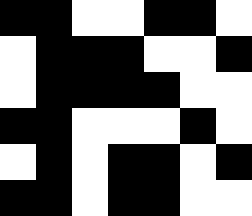[["black", "black", "white", "white", "black", "black", "white"], ["white", "black", "black", "black", "white", "white", "black"], ["white", "black", "black", "black", "black", "white", "white"], ["black", "black", "white", "white", "white", "black", "white"], ["white", "black", "white", "black", "black", "white", "black"], ["black", "black", "white", "black", "black", "white", "white"]]